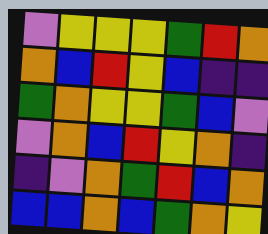[["violet", "yellow", "yellow", "yellow", "green", "red", "orange"], ["orange", "blue", "red", "yellow", "blue", "indigo", "indigo"], ["green", "orange", "yellow", "yellow", "green", "blue", "violet"], ["violet", "orange", "blue", "red", "yellow", "orange", "indigo"], ["indigo", "violet", "orange", "green", "red", "blue", "orange"], ["blue", "blue", "orange", "blue", "green", "orange", "yellow"]]